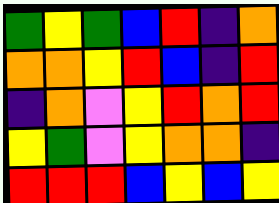[["green", "yellow", "green", "blue", "red", "indigo", "orange"], ["orange", "orange", "yellow", "red", "blue", "indigo", "red"], ["indigo", "orange", "violet", "yellow", "red", "orange", "red"], ["yellow", "green", "violet", "yellow", "orange", "orange", "indigo"], ["red", "red", "red", "blue", "yellow", "blue", "yellow"]]